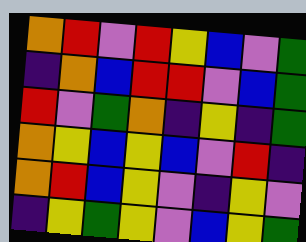[["orange", "red", "violet", "red", "yellow", "blue", "violet", "green"], ["indigo", "orange", "blue", "red", "red", "violet", "blue", "green"], ["red", "violet", "green", "orange", "indigo", "yellow", "indigo", "green"], ["orange", "yellow", "blue", "yellow", "blue", "violet", "red", "indigo"], ["orange", "red", "blue", "yellow", "violet", "indigo", "yellow", "violet"], ["indigo", "yellow", "green", "yellow", "violet", "blue", "yellow", "green"]]